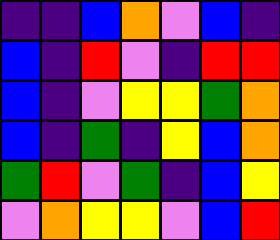[["indigo", "indigo", "blue", "orange", "violet", "blue", "indigo"], ["blue", "indigo", "red", "violet", "indigo", "red", "red"], ["blue", "indigo", "violet", "yellow", "yellow", "green", "orange"], ["blue", "indigo", "green", "indigo", "yellow", "blue", "orange"], ["green", "red", "violet", "green", "indigo", "blue", "yellow"], ["violet", "orange", "yellow", "yellow", "violet", "blue", "red"]]